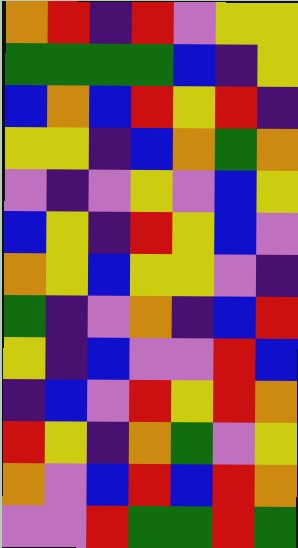[["orange", "red", "indigo", "red", "violet", "yellow", "yellow"], ["green", "green", "green", "green", "blue", "indigo", "yellow"], ["blue", "orange", "blue", "red", "yellow", "red", "indigo"], ["yellow", "yellow", "indigo", "blue", "orange", "green", "orange"], ["violet", "indigo", "violet", "yellow", "violet", "blue", "yellow"], ["blue", "yellow", "indigo", "red", "yellow", "blue", "violet"], ["orange", "yellow", "blue", "yellow", "yellow", "violet", "indigo"], ["green", "indigo", "violet", "orange", "indigo", "blue", "red"], ["yellow", "indigo", "blue", "violet", "violet", "red", "blue"], ["indigo", "blue", "violet", "red", "yellow", "red", "orange"], ["red", "yellow", "indigo", "orange", "green", "violet", "yellow"], ["orange", "violet", "blue", "red", "blue", "red", "orange"], ["violet", "violet", "red", "green", "green", "red", "green"]]